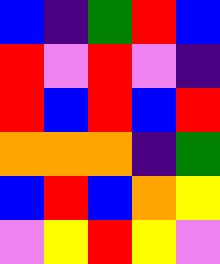[["blue", "indigo", "green", "red", "blue"], ["red", "violet", "red", "violet", "indigo"], ["red", "blue", "red", "blue", "red"], ["orange", "orange", "orange", "indigo", "green"], ["blue", "red", "blue", "orange", "yellow"], ["violet", "yellow", "red", "yellow", "violet"]]